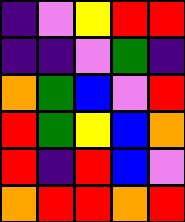[["indigo", "violet", "yellow", "red", "red"], ["indigo", "indigo", "violet", "green", "indigo"], ["orange", "green", "blue", "violet", "red"], ["red", "green", "yellow", "blue", "orange"], ["red", "indigo", "red", "blue", "violet"], ["orange", "red", "red", "orange", "red"]]